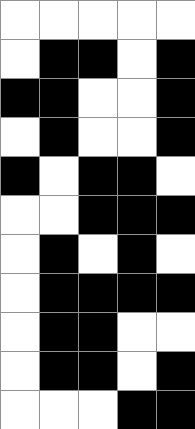[["white", "white", "white", "white", "white"], ["white", "black", "black", "white", "black"], ["black", "black", "white", "white", "black"], ["white", "black", "white", "white", "black"], ["black", "white", "black", "black", "white"], ["white", "white", "black", "black", "black"], ["white", "black", "white", "black", "white"], ["white", "black", "black", "black", "black"], ["white", "black", "black", "white", "white"], ["white", "black", "black", "white", "black"], ["white", "white", "white", "black", "black"]]